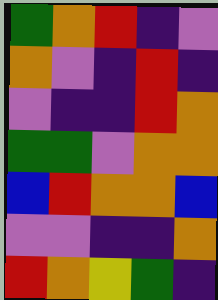[["green", "orange", "red", "indigo", "violet"], ["orange", "violet", "indigo", "red", "indigo"], ["violet", "indigo", "indigo", "red", "orange"], ["green", "green", "violet", "orange", "orange"], ["blue", "red", "orange", "orange", "blue"], ["violet", "violet", "indigo", "indigo", "orange"], ["red", "orange", "yellow", "green", "indigo"]]